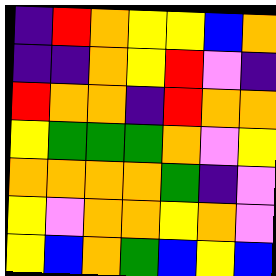[["indigo", "red", "orange", "yellow", "yellow", "blue", "orange"], ["indigo", "indigo", "orange", "yellow", "red", "violet", "indigo"], ["red", "orange", "orange", "indigo", "red", "orange", "orange"], ["yellow", "green", "green", "green", "orange", "violet", "yellow"], ["orange", "orange", "orange", "orange", "green", "indigo", "violet"], ["yellow", "violet", "orange", "orange", "yellow", "orange", "violet"], ["yellow", "blue", "orange", "green", "blue", "yellow", "blue"]]